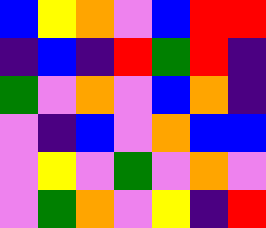[["blue", "yellow", "orange", "violet", "blue", "red", "red"], ["indigo", "blue", "indigo", "red", "green", "red", "indigo"], ["green", "violet", "orange", "violet", "blue", "orange", "indigo"], ["violet", "indigo", "blue", "violet", "orange", "blue", "blue"], ["violet", "yellow", "violet", "green", "violet", "orange", "violet"], ["violet", "green", "orange", "violet", "yellow", "indigo", "red"]]